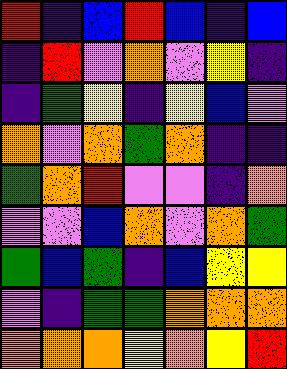[["red", "indigo", "blue", "red", "blue", "indigo", "blue"], ["indigo", "red", "violet", "orange", "violet", "yellow", "indigo"], ["indigo", "green", "yellow", "indigo", "yellow", "blue", "violet"], ["orange", "violet", "orange", "green", "orange", "indigo", "indigo"], ["green", "orange", "red", "violet", "violet", "indigo", "orange"], ["violet", "violet", "blue", "orange", "violet", "orange", "green"], ["green", "blue", "green", "indigo", "blue", "yellow", "yellow"], ["violet", "indigo", "green", "green", "orange", "orange", "orange"], ["orange", "orange", "orange", "yellow", "orange", "yellow", "red"]]